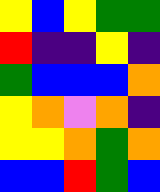[["yellow", "blue", "yellow", "green", "green"], ["red", "indigo", "indigo", "yellow", "indigo"], ["green", "blue", "blue", "blue", "orange"], ["yellow", "orange", "violet", "orange", "indigo"], ["yellow", "yellow", "orange", "green", "orange"], ["blue", "blue", "red", "green", "blue"]]